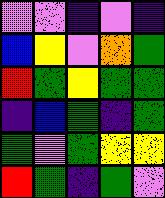[["violet", "violet", "indigo", "violet", "indigo"], ["blue", "yellow", "violet", "orange", "green"], ["red", "green", "yellow", "green", "green"], ["indigo", "blue", "green", "indigo", "green"], ["green", "violet", "green", "yellow", "yellow"], ["red", "green", "indigo", "green", "violet"]]